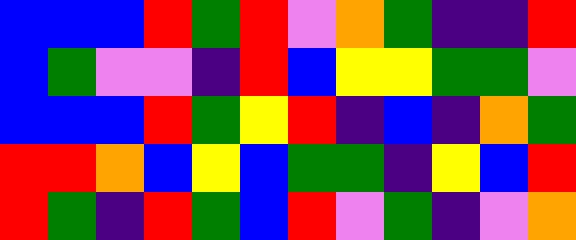[["blue", "blue", "blue", "red", "green", "red", "violet", "orange", "green", "indigo", "indigo", "red"], ["blue", "green", "violet", "violet", "indigo", "red", "blue", "yellow", "yellow", "green", "green", "violet"], ["blue", "blue", "blue", "red", "green", "yellow", "red", "indigo", "blue", "indigo", "orange", "green"], ["red", "red", "orange", "blue", "yellow", "blue", "green", "green", "indigo", "yellow", "blue", "red"], ["red", "green", "indigo", "red", "green", "blue", "red", "violet", "green", "indigo", "violet", "orange"]]